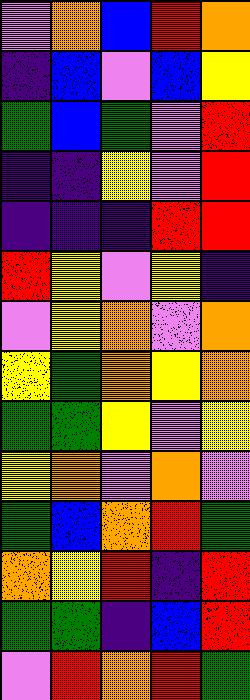[["violet", "orange", "blue", "red", "orange"], ["indigo", "blue", "violet", "blue", "yellow"], ["green", "blue", "green", "violet", "red"], ["indigo", "indigo", "yellow", "violet", "red"], ["indigo", "indigo", "indigo", "red", "red"], ["red", "yellow", "violet", "yellow", "indigo"], ["violet", "yellow", "orange", "violet", "orange"], ["yellow", "green", "orange", "yellow", "orange"], ["green", "green", "yellow", "violet", "yellow"], ["yellow", "orange", "violet", "orange", "violet"], ["green", "blue", "orange", "red", "green"], ["orange", "yellow", "red", "indigo", "red"], ["green", "green", "indigo", "blue", "red"], ["violet", "red", "orange", "red", "green"]]